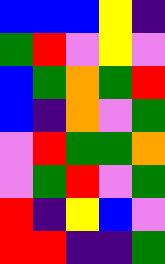[["blue", "blue", "blue", "yellow", "indigo"], ["green", "red", "violet", "yellow", "violet"], ["blue", "green", "orange", "green", "red"], ["blue", "indigo", "orange", "violet", "green"], ["violet", "red", "green", "green", "orange"], ["violet", "green", "red", "violet", "green"], ["red", "indigo", "yellow", "blue", "violet"], ["red", "red", "indigo", "indigo", "green"]]